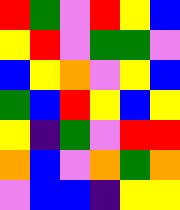[["red", "green", "violet", "red", "yellow", "blue"], ["yellow", "red", "violet", "green", "green", "violet"], ["blue", "yellow", "orange", "violet", "yellow", "blue"], ["green", "blue", "red", "yellow", "blue", "yellow"], ["yellow", "indigo", "green", "violet", "red", "red"], ["orange", "blue", "violet", "orange", "green", "orange"], ["violet", "blue", "blue", "indigo", "yellow", "yellow"]]